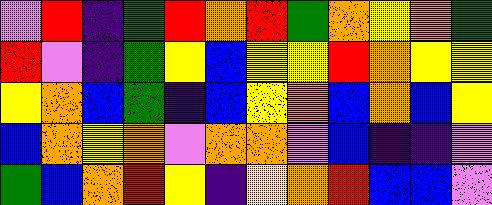[["violet", "red", "indigo", "green", "red", "orange", "red", "green", "orange", "yellow", "orange", "green"], ["red", "violet", "indigo", "green", "yellow", "blue", "yellow", "yellow", "red", "orange", "yellow", "yellow"], ["yellow", "orange", "blue", "green", "indigo", "blue", "yellow", "orange", "blue", "orange", "blue", "yellow"], ["blue", "orange", "yellow", "orange", "violet", "orange", "orange", "violet", "blue", "indigo", "indigo", "violet"], ["green", "blue", "orange", "red", "yellow", "indigo", "yellow", "orange", "red", "blue", "blue", "violet"]]